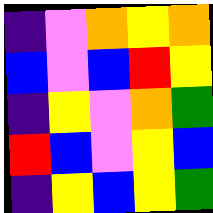[["indigo", "violet", "orange", "yellow", "orange"], ["blue", "violet", "blue", "red", "yellow"], ["indigo", "yellow", "violet", "orange", "green"], ["red", "blue", "violet", "yellow", "blue"], ["indigo", "yellow", "blue", "yellow", "green"]]